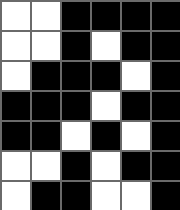[["white", "white", "black", "black", "black", "black"], ["white", "white", "black", "white", "black", "black"], ["white", "black", "black", "black", "white", "black"], ["black", "black", "black", "white", "black", "black"], ["black", "black", "white", "black", "white", "black"], ["white", "white", "black", "white", "black", "black"], ["white", "black", "black", "white", "white", "black"]]